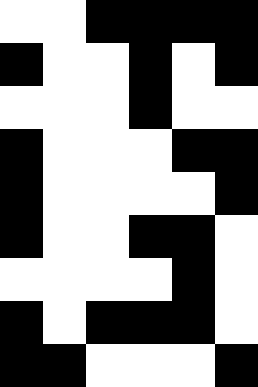[["white", "white", "black", "black", "black", "black"], ["black", "white", "white", "black", "white", "black"], ["white", "white", "white", "black", "white", "white"], ["black", "white", "white", "white", "black", "black"], ["black", "white", "white", "white", "white", "black"], ["black", "white", "white", "black", "black", "white"], ["white", "white", "white", "white", "black", "white"], ["black", "white", "black", "black", "black", "white"], ["black", "black", "white", "white", "white", "black"]]